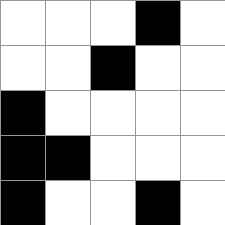[["white", "white", "white", "black", "white"], ["white", "white", "black", "white", "white"], ["black", "white", "white", "white", "white"], ["black", "black", "white", "white", "white"], ["black", "white", "white", "black", "white"]]